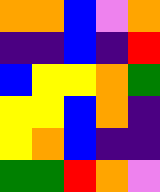[["orange", "orange", "blue", "violet", "orange"], ["indigo", "indigo", "blue", "indigo", "red"], ["blue", "yellow", "yellow", "orange", "green"], ["yellow", "yellow", "blue", "orange", "indigo"], ["yellow", "orange", "blue", "indigo", "indigo"], ["green", "green", "red", "orange", "violet"]]